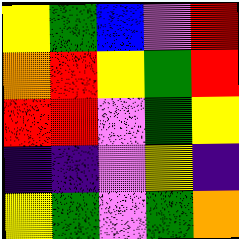[["yellow", "green", "blue", "violet", "red"], ["orange", "red", "yellow", "green", "red"], ["red", "red", "violet", "green", "yellow"], ["indigo", "indigo", "violet", "yellow", "indigo"], ["yellow", "green", "violet", "green", "orange"]]